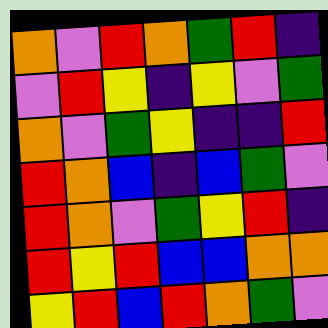[["orange", "violet", "red", "orange", "green", "red", "indigo"], ["violet", "red", "yellow", "indigo", "yellow", "violet", "green"], ["orange", "violet", "green", "yellow", "indigo", "indigo", "red"], ["red", "orange", "blue", "indigo", "blue", "green", "violet"], ["red", "orange", "violet", "green", "yellow", "red", "indigo"], ["red", "yellow", "red", "blue", "blue", "orange", "orange"], ["yellow", "red", "blue", "red", "orange", "green", "violet"]]